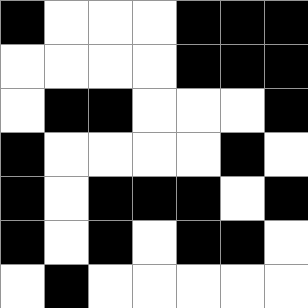[["black", "white", "white", "white", "black", "black", "black"], ["white", "white", "white", "white", "black", "black", "black"], ["white", "black", "black", "white", "white", "white", "black"], ["black", "white", "white", "white", "white", "black", "white"], ["black", "white", "black", "black", "black", "white", "black"], ["black", "white", "black", "white", "black", "black", "white"], ["white", "black", "white", "white", "white", "white", "white"]]